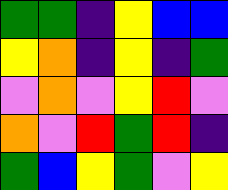[["green", "green", "indigo", "yellow", "blue", "blue"], ["yellow", "orange", "indigo", "yellow", "indigo", "green"], ["violet", "orange", "violet", "yellow", "red", "violet"], ["orange", "violet", "red", "green", "red", "indigo"], ["green", "blue", "yellow", "green", "violet", "yellow"]]